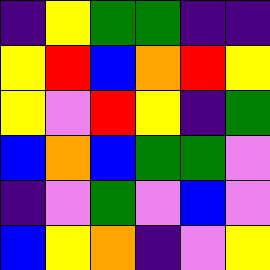[["indigo", "yellow", "green", "green", "indigo", "indigo"], ["yellow", "red", "blue", "orange", "red", "yellow"], ["yellow", "violet", "red", "yellow", "indigo", "green"], ["blue", "orange", "blue", "green", "green", "violet"], ["indigo", "violet", "green", "violet", "blue", "violet"], ["blue", "yellow", "orange", "indigo", "violet", "yellow"]]